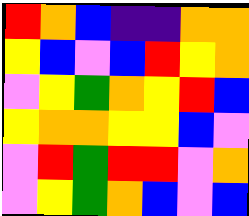[["red", "orange", "blue", "indigo", "indigo", "orange", "orange"], ["yellow", "blue", "violet", "blue", "red", "yellow", "orange"], ["violet", "yellow", "green", "orange", "yellow", "red", "blue"], ["yellow", "orange", "orange", "yellow", "yellow", "blue", "violet"], ["violet", "red", "green", "red", "red", "violet", "orange"], ["violet", "yellow", "green", "orange", "blue", "violet", "blue"]]